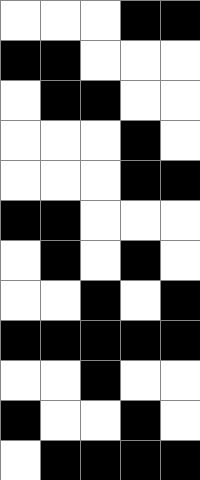[["white", "white", "white", "black", "black"], ["black", "black", "white", "white", "white"], ["white", "black", "black", "white", "white"], ["white", "white", "white", "black", "white"], ["white", "white", "white", "black", "black"], ["black", "black", "white", "white", "white"], ["white", "black", "white", "black", "white"], ["white", "white", "black", "white", "black"], ["black", "black", "black", "black", "black"], ["white", "white", "black", "white", "white"], ["black", "white", "white", "black", "white"], ["white", "black", "black", "black", "black"]]